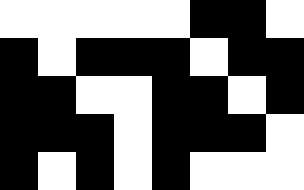[["white", "white", "white", "white", "white", "black", "black", "white"], ["black", "white", "black", "black", "black", "white", "black", "black"], ["black", "black", "white", "white", "black", "black", "white", "black"], ["black", "black", "black", "white", "black", "black", "black", "white"], ["black", "white", "black", "white", "black", "white", "white", "white"]]